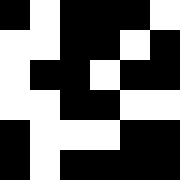[["black", "white", "black", "black", "black", "white"], ["white", "white", "black", "black", "white", "black"], ["white", "black", "black", "white", "black", "black"], ["white", "white", "black", "black", "white", "white"], ["black", "white", "white", "white", "black", "black"], ["black", "white", "black", "black", "black", "black"]]